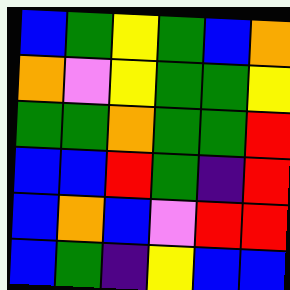[["blue", "green", "yellow", "green", "blue", "orange"], ["orange", "violet", "yellow", "green", "green", "yellow"], ["green", "green", "orange", "green", "green", "red"], ["blue", "blue", "red", "green", "indigo", "red"], ["blue", "orange", "blue", "violet", "red", "red"], ["blue", "green", "indigo", "yellow", "blue", "blue"]]